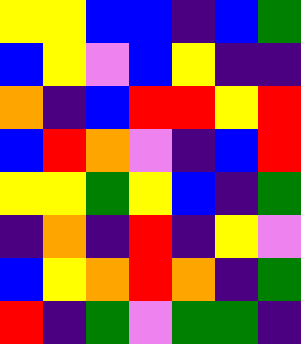[["yellow", "yellow", "blue", "blue", "indigo", "blue", "green"], ["blue", "yellow", "violet", "blue", "yellow", "indigo", "indigo"], ["orange", "indigo", "blue", "red", "red", "yellow", "red"], ["blue", "red", "orange", "violet", "indigo", "blue", "red"], ["yellow", "yellow", "green", "yellow", "blue", "indigo", "green"], ["indigo", "orange", "indigo", "red", "indigo", "yellow", "violet"], ["blue", "yellow", "orange", "red", "orange", "indigo", "green"], ["red", "indigo", "green", "violet", "green", "green", "indigo"]]